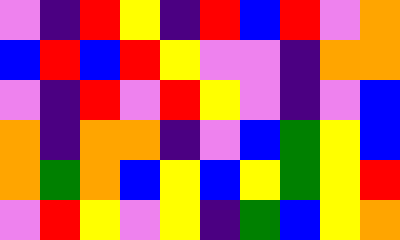[["violet", "indigo", "red", "yellow", "indigo", "red", "blue", "red", "violet", "orange"], ["blue", "red", "blue", "red", "yellow", "violet", "violet", "indigo", "orange", "orange"], ["violet", "indigo", "red", "violet", "red", "yellow", "violet", "indigo", "violet", "blue"], ["orange", "indigo", "orange", "orange", "indigo", "violet", "blue", "green", "yellow", "blue"], ["orange", "green", "orange", "blue", "yellow", "blue", "yellow", "green", "yellow", "red"], ["violet", "red", "yellow", "violet", "yellow", "indigo", "green", "blue", "yellow", "orange"]]